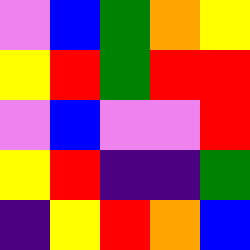[["violet", "blue", "green", "orange", "yellow"], ["yellow", "red", "green", "red", "red"], ["violet", "blue", "violet", "violet", "red"], ["yellow", "red", "indigo", "indigo", "green"], ["indigo", "yellow", "red", "orange", "blue"]]